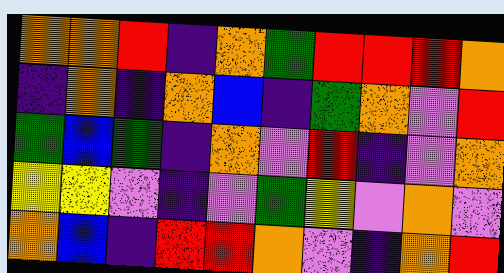[["orange", "orange", "red", "indigo", "orange", "green", "red", "red", "red", "orange"], ["indigo", "orange", "indigo", "orange", "blue", "indigo", "green", "orange", "violet", "red"], ["green", "blue", "green", "indigo", "orange", "violet", "red", "indigo", "violet", "orange"], ["yellow", "yellow", "violet", "indigo", "violet", "green", "yellow", "violet", "orange", "violet"], ["orange", "blue", "indigo", "red", "red", "orange", "violet", "indigo", "orange", "red"]]